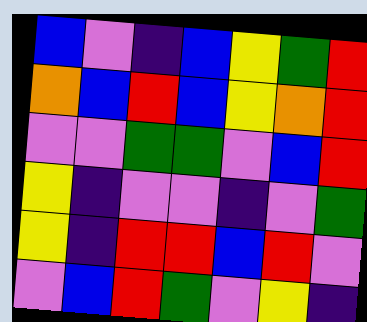[["blue", "violet", "indigo", "blue", "yellow", "green", "red"], ["orange", "blue", "red", "blue", "yellow", "orange", "red"], ["violet", "violet", "green", "green", "violet", "blue", "red"], ["yellow", "indigo", "violet", "violet", "indigo", "violet", "green"], ["yellow", "indigo", "red", "red", "blue", "red", "violet"], ["violet", "blue", "red", "green", "violet", "yellow", "indigo"]]